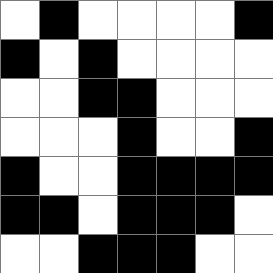[["white", "black", "white", "white", "white", "white", "black"], ["black", "white", "black", "white", "white", "white", "white"], ["white", "white", "black", "black", "white", "white", "white"], ["white", "white", "white", "black", "white", "white", "black"], ["black", "white", "white", "black", "black", "black", "black"], ["black", "black", "white", "black", "black", "black", "white"], ["white", "white", "black", "black", "black", "white", "white"]]